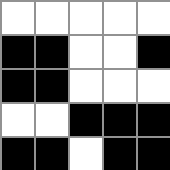[["white", "white", "white", "white", "white"], ["black", "black", "white", "white", "black"], ["black", "black", "white", "white", "white"], ["white", "white", "black", "black", "black"], ["black", "black", "white", "black", "black"]]